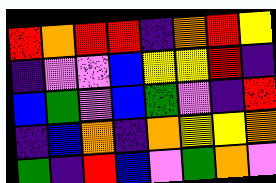[["red", "orange", "red", "red", "indigo", "orange", "red", "yellow"], ["indigo", "violet", "violet", "blue", "yellow", "yellow", "red", "indigo"], ["blue", "green", "violet", "blue", "green", "violet", "indigo", "red"], ["indigo", "blue", "orange", "indigo", "orange", "yellow", "yellow", "orange"], ["green", "indigo", "red", "blue", "violet", "green", "orange", "violet"]]